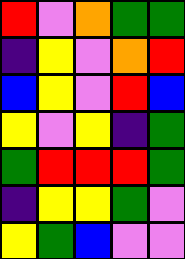[["red", "violet", "orange", "green", "green"], ["indigo", "yellow", "violet", "orange", "red"], ["blue", "yellow", "violet", "red", "blue"], ["yellow", "violet", "yellow", "indigo", "green"], ["green", "red", "red", "red", "green"], ["indigo", "yellow", "yellow", "green", "violet"], ["yellow", "green", "blue", "violet", "violet"]]